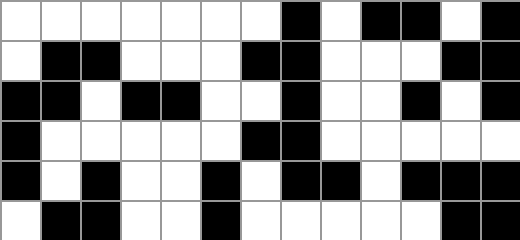[["white", "white", "white", "white", "white", "white", "white", "black", "white", "black", "black", "white", "black"], ["white", "black", "black", "white", "white", "white", "black", "black", "white", "white", "white", "black", "black"], ["black", "black", "white", "black", "black", "white", "white", "black", "white", "white", "black", "white", "black"], ["black", "white", "white", "white", "white", "white", "black", "black", "white", "white", "white", "white", "white"], ["black", "white", "black", "white", "white", "black", "white", "black", "black", "white", "black", "black", "black"], ["white", "black", "black", "white", "white", "black", "white", "white", "white", "white", "white", "black", "black"]]